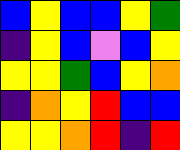[["blue", "yellow", "blue", "blue", "yellow", "green"], ["indigo", "yellow", "blue", "violet", "blue", "yellow"], ["yellow", "yellow", "green", "blue", "yellow", "orange"], ["indigo", "orange", "yellow", "red", "blue", "blue"], ["yellow", "yellow", "orange", "red", "indigo", "red"]]